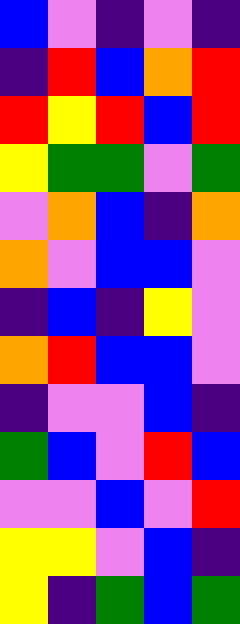[["blue", "violet", "indigo", "violet", "indigo"], ["indigo", "red", "blue", "orange", "red"], ["red", "yellow", "red", "blue", "red"], ["yellow", "green", "green", "violet", "green"], ["violet", "orange", "blue", "indigo", "orange"], ["orange", "violet", "blue", "blue", "violet"], ["indigo", "blue", "indigo", "yellow", "violet"], ["orange", "red", "blue", "blue", "violet"], ["indigo", "violet", "violet", "blue", "indigo"], ["green", "blue", "violet", "red", "blue"], ["violet", "violet", "blue", "violet", "red"], ["yellow", "yellow", "violet", "blue", "indigo"], ["yellow", "indigo", "green", "blue", "green"]]